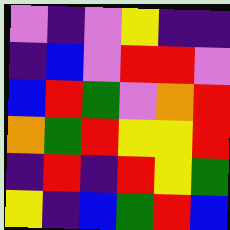[["violet", "indigo", "violet", "yellow", "indigo", "indigo"], ["indigo", "blue", "violet", "red", "red", "violet"], ["blue", "red", "green", "violet", "orange", "red"], ["orange", "green", "red", "yellow", "yellow", "red"], ["indigo", "red", "indigo", "red", "yellow", "green"], ["yellow", "indigo", "blue", "green", "red", "blue"]]